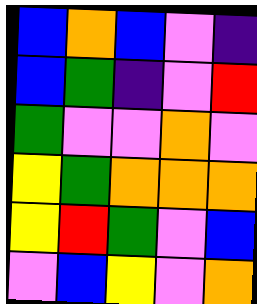[["blue", "orange", "blue", "violet", "indigo"], ["blue", "green", "indigo", "violet", "red"], ["green", "violet", "violet", "orange", "violet"], ["yellow", "green", "orange", "orange", "orange"], ["yellow", "red", "green", "violet", "blue"], ["violet", "blue", "yellow", "violet", "orange"]]